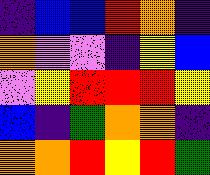[["indigo", "blue", "blue", "red", "orange", "indigo"], ["orange", "violet", "violet", "indigo", "yellow", "blue"], ["violet", "yellow", "red", "red", "red", "yellow"], ["blue", "indigo", "green", "orange", "orange", "indigo"], ["orange", "orange", "red", "yellow", "red", "green"]]